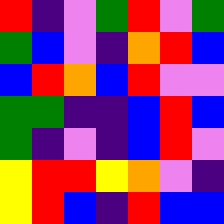[["red", "indigo", "violet", "green", "red", "violet", "green"], ["green", "blue", "violet", "indigo", "orange", "red", "blue"], ["blue", "red", "orange", "blue", "red", "violet", "violet"], ["green", "green", "indigo", "indigo", "blue", "red", "blue"], ["green", "indigo", "violet", "indigo", "blue", "red", "violet"], ["yellow", "red", "red", "yellow", "orange", "violet", "indigo"], ["yellow", "red", "blue", "indigo", "red", "blue", "blue"]]